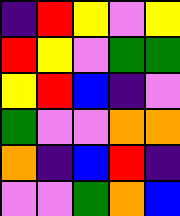[["indigo", "red", "yellow", "violet", "yellow"], ["red", "yellow", "violet", "green", "green"], ["yellow", "red", "blue", "indigo", "violet"], ["green", "violet", "violet", "orange", "orange"], ["orange", "indigo", "blue", "red", "indigo"], ["violet", "violet", "green", "orange", "blue"]]